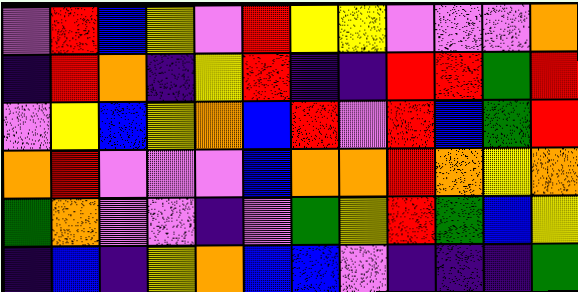[["violet", "red", "blue", "yellow", "violet", "red", "yellow", "yellow", "violet", "violet", "violet", "orange"], ["indigo", "red", "orange", "indigo", "yellow", "red", "indigo", "indigo", "red", "red", "green", "red"], ["violet", "yellow", "blue", "yellow", "orange", "blue", "red", "violet", "red", "blue", "green", "red"], ["orange", "red", "violet", "violet", "violet", "blue", "orange", "orange", "red", "orange", "yellow", "orange"], ["green", "orange", "violet", "violet", "indigo", "violet", "green", "yellow", "red", "green", "blue", "yellow"], ["indigo", "blue", "indigo", "yellow", "orange", "blue", "blue", "violet", "indigo", "indigo", "indigo", "green"]]